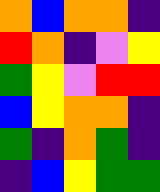[["orange", "blue", "orange", "orange", "indigo"], ["red", "orange", "indigo", "violet", "yellow"], ["green", "yellow", "violet", "red", "red"], ["blue", "yellow", "orange", "orange", "indigo"], ["green", "indigo", "orange", "green", "indigo"], ["indigo", "blue", "yellow", "green", "green"]]